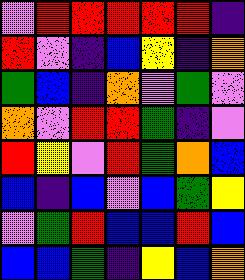[["violet", "red", "red", "red", "red", "red", "indigo"], ["red", "violet", "indigo", "blue", "yellow", "indigo", "orange"], ["green", "blue", "indigo", "orange", "violet", "green", "violet"], ["orange", "violet", "red", "red", "green", "indigo", "violet"], ["red", "yellow", "violet", "red", "green", "orange", "blue"], ["blue", "indigo", "blue", "violet", "blue", "green", "yellow"], ["violet", "green", "red", "blue", "blue", "red", "blue"], ["blue", "blue", "green", "indigo", "yellow", "blue", "orange"]]